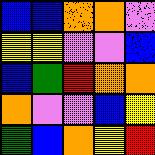[["blue", "blue", "orange", "orange", "violet"], ["yellow", "yellow", "violet", "violet", "blue"], ["blue", "green", "red", "orange", "orange"], ["orange", "violet", "violet", "blue", "yellow"], ["green", "blue", "orange", "yellow", "red"]]